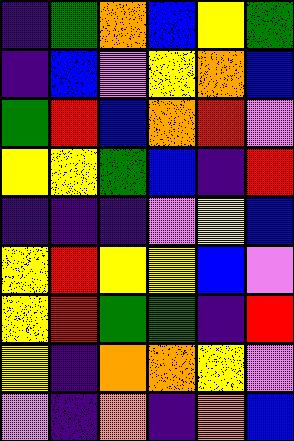[["indigo", "green", "orange", "blue", "yellow", "green"], ["indigo", "blue", "violet", "yellow", "orange", "blue"], ["green", "red", "blue", "orange", "red", "violet"], ["yellow", "yellow", "green", "blue", "indigo", "red"], ["indigo", "indigo", "indigo", "violet", "yellow", "blue"], ["yellow", "red", "yellow", "yellow", "blue", "violet"], ["yellow", "red", "green", "green", "indigo", "red"], ["yellow", "indigo", "orange", "orange", "yellow", "violet"], ["violet", "indigo", "orange", "indigo", "orange", "blue"]]